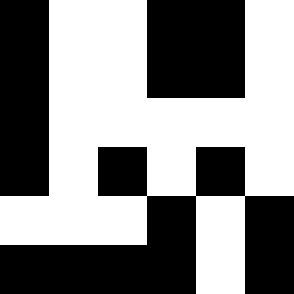[["black", "white", "white", "black", "black", "white"], ["black", "white", "white", "black", "black", "white"], ["black", "white", "white", "white", "white", "white"], ["black", "white", "black", "white", "black", "white"], ["white", "white", "white", "black", "white", "black"], ["black", "black", "black", "black", "white", "black"]]